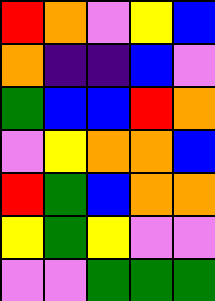[["red", "orange", "violet", "yellow", "blue"], ["orange", "indigo", "indigo", "blue", "violet"], ["green", "blue", "blue", "red", "orange"], ["violet", "yellow", "orange", "orange", "blue"], ["red", "green", "blue", "orange", "orange"], ["yellow", "green", "yellow", "violet", "violet"], ["violet", "violet", "green", "green", "green"]]